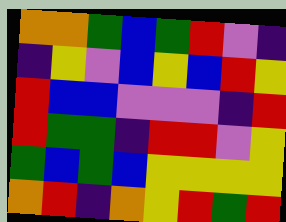[["orange", "orange", "green", "blue", "green", "red", "violet", "indigo"], ["indigo", "yellow", "violet", "blue", "yellow", "blue", "red", "yellow"], ["red", "blue", "blue", "violet", "violet", "violet", "indigo", "red"], ["red", "green", "green", "indigo", "red", "red", "violet", "yellow"], ["green", "blue", "green", "blue", "yellow", "yellow", "yellow", "yellow"], ["orange", "red", "indigo", "orange", "yellow", "red", "green", "red"]]